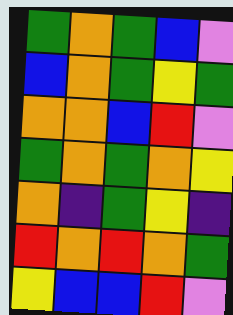[["green", "orange", "green", "blue", "violet"], ["blue", "orange", "green", "yellow", "green"], ["orange", "orange", "blue", "red", "violet"], ["green", "orange", "green", "orange", "yellow"], ["orange", "indigo", "green", "yellow", "indigo"], ["red", "orange", "red", "orange", "green"], ["yellow", "blue", "blue", "red", "violet"]]